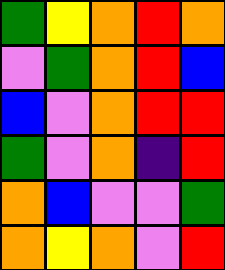[["green", "yellow", "orange", "red", "orange"], ["violet", "green", "orange", "red", "blue"], ["blue", "violet", "orange", "red", "red"], ["green", "violet", "orange", "indigo", "red"], ["orange", "blue", "violet", "violet", "green"], ["orange", "yellow", "orange", "violet", "red"]]